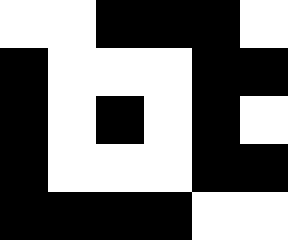[["white", "white", "black", "black", "black", "white"], ["black", "white", "white", "white", "black", "black"], ["black", "white", "black", "white", "black", "white"], ["black", "white", "white", "white", "black", "black"], ["black", "black", "black", "black", "white", "white"]]